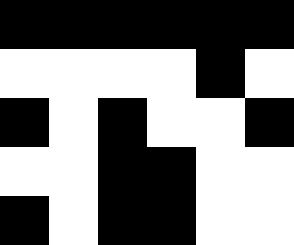[["black", "black", "black", "black", "black", "black"], ["white", "white", "white", "white", "black", "white"], ["black", "white", "black", "white", "white", "black"], ["white", "white", "black", "black", "white", "white"], ["black", "white", "black", "black", "white", "white"]]